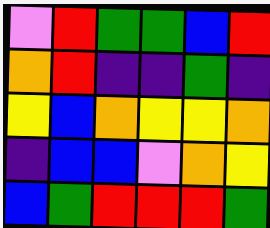[["violet", "red", "green", "green", "blue", "red"], ["orange", "red", "indigo", "indigo", "green", "indigo"], ["yellow", "blue", "orange", "yellow", "yellow", "orange"], ["indigo", "blue", "blue", "violet", "orange", "yellow"], ["blue", "green", "red", "red", "red", "green"]]